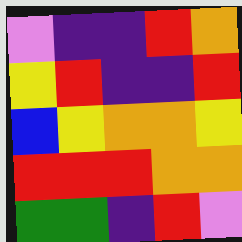[["violet", "indigo", "indigo", "red", "orange"], ["yellow", "red", "indigo", "indigo", "red"], ["blue", "yellow", "orange", "orange", "yellow"], ["red", "red", "red", "orange", "orange"], ["green", "green", "indigo", "red", "violet"]]